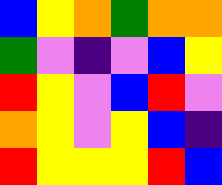[["blue", "yellow", "orange", "green", "orange", "orange"], ["green", "violet", "indigo", "violet", "blue", "yellow"], ["red", "yellow", "violet", "blue", "red", "violet"], ["orange", "yellow", "violet", "yellow", "blue", "indigo"], ["red", "yellow", "yellow", "yellow", "red", "blue"]]